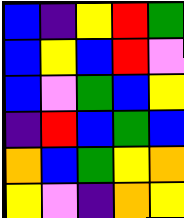[["blue", "indigo", "yellow", "red", "green"], ["blue", "yellow", "blue", "red", "violet"], ["blue", "violet", "green", "blue", "yellow"], ["indigo", "red", "blue", "green", "blue"], ["orange", "blue", "green", "yellow", "orange"], ["yellow", "violet", "indigo", "orange", "yellow"]]